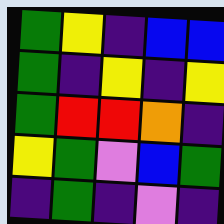[["green", "yellow", "indigo", "blue", "blue"], ["green", "indigo", "yellow", "indigo", "yellow"], ["green", "red", "red", "orange", "indigo"], ["yellow", "green", "violet", "blue", "green"], ["indigo", "green", "indigo", "violet", "indigo"]]